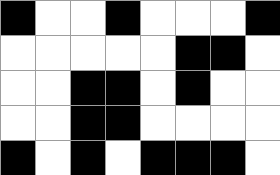[["black", "white", "white", "black", "white", "white", "white", "black"], ["white", "white", "white", "white", "white", "black", "black", "white"], ["white", "white", "black", "black", "white", "black", "white", "white"], ["white", "white", "black", "black", "white", "white", "white", "white"], ["black", "white", "black", "white", "black", "black", "black", "white"]]